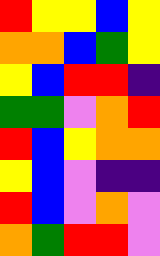[["red", "yellow", "yellow", "blue", "yellow"], ["orange", "orange", "blue", "green", "yellow"], ["yellow", "blue", "red", "red", "indigo"], ["green", "green", "violet", "orange", "red"], ["red", "blue", "yellow", "orange", "orange"], ["yellow", "blue", "violet", "indigo", "indigo"], ["red", "blue", "violet", "orange", "violet"], ["orange", "green", "red", "red", "violet"]]